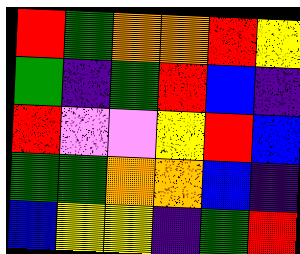[["red", "green", "orange", "orange", "red", "yellow"], ["green", "indigo", "green", "red", "blue", "indigo"], ["red", "violet", "violet", "yellow", "red", "blue"], ["green", "green", "orange", "orange", "blue", "indigo"], ["blue", "yellow", "yellow", "indigo", "green", "red"]]